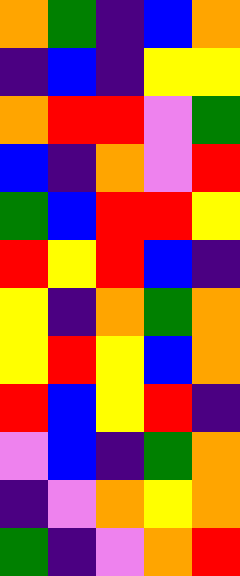[["orange", "green", "indigo", "blue", "orange"], ["indigo", "blue", "indigo", "yellow", "yellow"], ["orange", "red", "red", "violet", "green"], ["blue", "indigo", "orange", "violet", "red"], ["green", "blue", "red", "red", "yellow"], ["red", "yellow", "red", "blue", "indigo"], ["yellow", "indigo", "orange", "green", "orange"], ["yellow", "red", "yellow", "blue", "orange"], ["red", "blue", "yellow", "red", "indigo"], ["violet", "blue", "indigo", "green", "orange"], ["indigo", "violet", "orange", "yellow", "orange"], ["green", "indigo", "violet", "orange", "red"]]